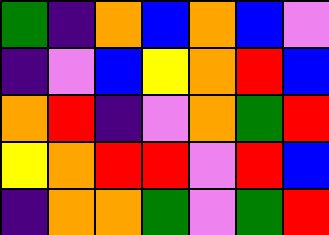[["green", "indigo", "orange", "blue", "orange", "blue", "violet"], ["indigo", "violet", "blue", "yellow", "orange", "red", "blue"], ["orange", "red", "indigo", "violet", "orange", "green", "red"], ["yellow", "orange", "red", "red", "violet", "red", "blue"], ["indigo", "orange", "orange", "green", "violet", "green", "red"]]